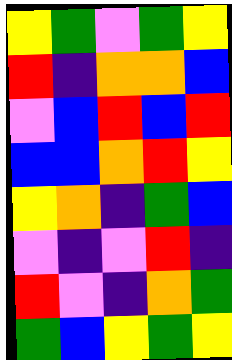[["yellow", "green", "violet", "green", "yellow"], ["red", "indigo", "orange", "orange", "blue"], ["violet", "blue", "red", "blue", "red"], ["blue", "blue", "orange", "red", "yellow"], ["yellow", "orange", "indigo", "green", "blue"], ["violet", "indigo", "violet", "red", "indigo"], ["red", "violet", "indigo", "orange", "green"], ["green", "blue", "yellow", "green", "yellow"]]